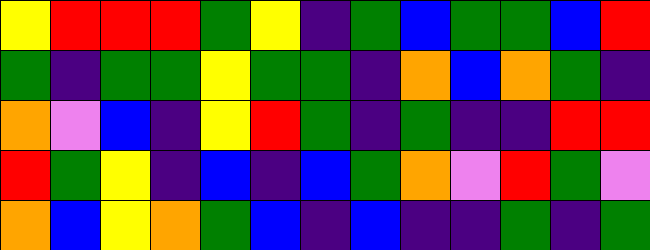[["yellow", "red", "red", "red", "green", "yellow", "indigo", "green", "blue", "green", "green", "blue", "red"], ["green", "indigo", "green", "green", "yellow", "green", "green", "indigo", "orange", "blue", "orange", "green", "indigo"], ["orange", "violet", "blue", "indigo", "yellow", "red", "green", "indigo", "green", "indigo", "indigo", "red", "red"], ["red", "green", "yellow", "indigo", "blue", "indigo", "blue", "green", "orange", "violet", "red", "green", "violet"], ["orange", "blue", "yellow", "orange", "green", "blue", "indigo", "blue", "indigo", "indigo", "green", "indigo", "green"]]